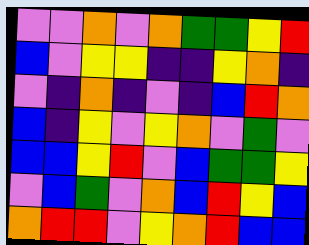[["violet", "violet", "orange", "violet", "orange", "green", "green", "yellow", "red"], ["blue", "violet", "yellow", "yellow", "indigo", "indigo", "yellow", "orange", "indigo"], ["violet", "indigo", "orange", "indigo", "violet", "indigo", "blue", "red", "orange"], ["blue", "indigo", "yellow", "violet", "yellow", "orange", "violet", "green", "violet"], ["blue", "blue", "yellow", "red", "violet", "blue", "green", "green", "yellow"], ["violet", "blue", "green", "violet", "orange", "blue", "red", "yellow", "blue"], ["orange", "red", "red", "violet", "yellow", "orange", "red", "blue", "blue"]]